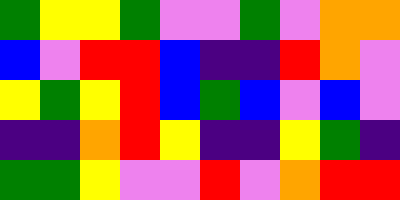[["green", "yellow", "yellow", "green", "violet", "violet", "green", "violet", "orange", "orange"], ["blue", "violet", "red", "red", "blue", "indigo", "indigo", "red", "orange", "violet"], ["yellow", "green", "yellow", "red", "blue", "green", "blue", "violet", "blue", "violet"], ["indigo", "indigo", "orange", "red", "yellow", "indigo", "indigo", "yellow", "green", "indigo"], ["green", "green", "yellow", "violet", "violet", "red", "violet", "orange", "red", "red"]]